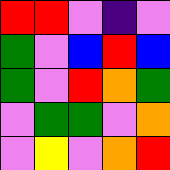[["red", "red", "violet", "indigo", "violet"], ["green", "violet", "blue", "red", "blue"], ["green", "violet", "red", "orange", "green"], ["violet", "green", "green", "violet", "orange"], ["violet", "yellow", "violet", "orange", "red"]]